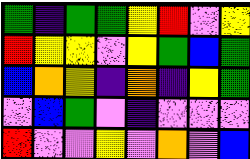[["green", "indigo", "green", "green", "yellow", "red", "violet", "yellow"], ["red", "yellow", "yellow", "violet", "yellow", "green", "blue", "green"], ["blue", "orange", "yellow", "indigo", "orange", "indigo", "yellow", "green"], ["violet", "blue", "green", "violet", "indigo", "violet", "violet", "violet"], ["red", "violet", "violet", "yellow", "violet", "orange", "violet", "blue"]]